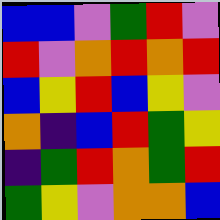[["blue", "blue", "violet", "green", "red", "violet"], ["red", "violet", "orange", "red", "orange", "red"], ["blue", "yellow", "red", "blue", "yellow", "violet"], ["orange", "indigo", "blue", "red", "green", "yellow"], ["indigo", "green", "red", "orange", "green", "red"], ["green", "yellow", "violet", "orange", "orange", "blue"]]